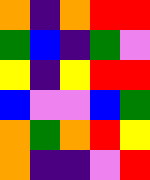[["orange", "indigo", "orange", "red", "red"], ["green", "blue", "indigo", "green", "violet"], ["yellow", "indigo", "yellow", "red", "red"], ["blue", "violet", "violet", "blue", "green"], ["orange", "green", "orange", "red", "yellow"], ["orange", "indigo", "indigo", "violet", "red"]]